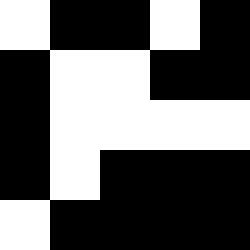[["white", "black", "black", "white", "black"], ["black", "white", "white", "black", "black"], ["black", "white", "white", "white", "white"], ["black", "white", "black", "black", "black"], ["white", "black", "black", "black", "black"]]